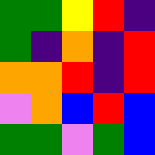[["green", "green", "yellow", "red", "indigo"], ["green", "indigo", "orange", "indigo", "red"], ["orange", "orange", "red", "indigo", "red"], ["violet", "orange", "blue", "red", "blue"], ["green", "green", "violet", "green", "blue"]]